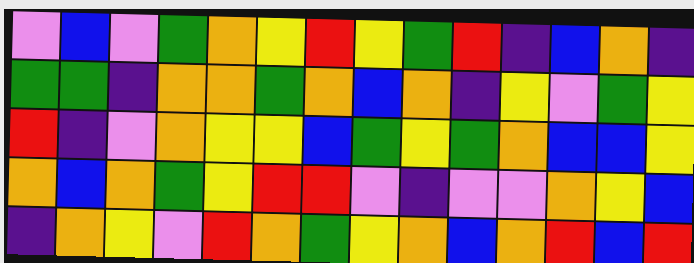[["violet", "blue", "violet", "green", "orange", "yellow", "red", "yellow", "green", "red", "indigo", "blue", "orange", "indigo"], ["green", "green", "indigo", "orange", "orange", "green", "orange", "blue", "orange", "indigo", "yellow", "violet", "green", "yellow"], ["red", "indigo", "violet", "orange", "yellow", "yellow", "blue", "green", "yellow", "green", "orange", "blue", "blue", "yellow"], ["orange", "blue", "orange", "green", "yellow", "red", "red", "violet", "indigo", "violet", "violet", "orange", "yellow", "blue"], ["indigo", "orange", "yellow", "violet", "red", "orange", "green", "yellow", "orange", "blue", "orange", "red", "blue", "red"]]